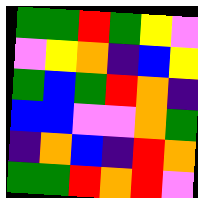[["green", "green", "red", "green", "yellow", "violet"], ["violet", "yellow", "orange", "indigo", "blue", "yellow"], ["green", "blue", "green", "red", "orange", "indigo"], ["blue", "blue", "violet", "violet", "orange", "green"], ["indigo", "orange", "blue", "indigo", "red", "orange"], ["green", "green", "red", "orange", "red", "violet"]]